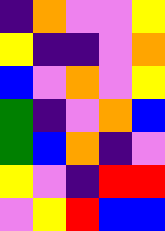[["indigo", "orange", "violet", "violet", "yellow"], ["yellow", "indigo", "indigo", "violet", "orange"], ["blue", "violet", "orange", "violet", "yellow"], ["green", "indigo", "violet", "orange", "blue"], ["green", "blue", "orange", "indigo", "violet"], ["yellow", "violet", "indigo", "red", "red"], ["violet", "yellow", "red", "blue", "blue"]]